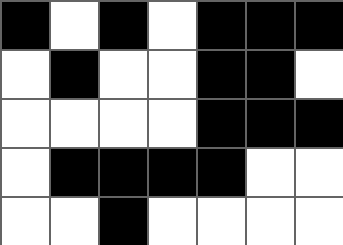[["black", "white", "black", "white", "black", "black", "black"], ["white", "black", "white", "white", "black", "black", "white"], ["white", "white", "white", "white", "black", "black", "black"], ["white", "black", "black", "black", "black", "white", "white"], ["white", "white", "black", "white", "white", "white", "white"]]